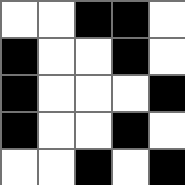[["white", "white", "black", "black", "white"], ["black", "white", "white", "black", "white"], ["black", "white", "white", "white", "black"], ["black", "white", "white", "black", "white"], ["white", "white", "black", "white", "black"]]